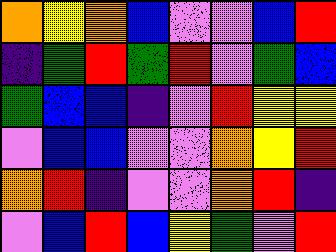[["orange", "yellow", "orange", "blue", "violet", "violet", "blue", "red"], ["indigo", "green", "red", "green", "red", "violet", "green", "blue"], ["green", "blue", "blue", "indigo", "violet", "red", "yellow", "yellow"], ["violet", "blue", "blue", "violet", "violet", "orange", "yellow", "red"], ["orange", "red", "indigo", "violet", "violet", "orange", "red", "indigo"], ["violet", "blue", "red", "blue", "yellow", "green", "violet", "red"]]